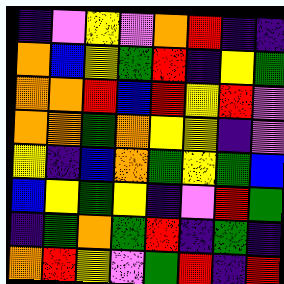[["indigo", "violet", "yellow", "violet", "orange", "red", "indigo", "indigo"], ["orange", "blue", "yellow", "green", "red", "indigo", "yellow", "green"], ["orange", "orange", "red", "blue", "red", "yellow", "red", "violet"], ["orange", "orange", "green", "orange", "yellow", "yellow", "indigo", "violet"], ["yellow", "indigo", "blue", "orange", "green", "yellow", "green", "blue"], ["blue", "yellow", "green", "yellow", "indigo", "violet", "red", "green"], ["indigo", "green", "orange", "green", "red", "indigo", "green", "indigo"], ["orange", "red", "yellow", "violet", "green", "red", "indigo", "red"]]